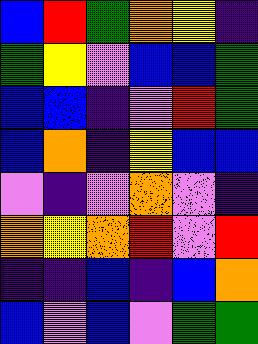[["blue", "red", "green", "orange", "yellow", "indigo"], ["green", "yellow", "violet", "blue", "blue", "green"], ["blue", "blue", "indigo", "violet", "red", "green"], ["blue", "orange", "indigo", "yellow", "blue", "blue"], ["violet", "indigo", "violet", "orange", "violet", "indigo"], ["orange", "yellow", "orange", "red", "violet", "red"], ["indigo", "indigo", "blue", "indigo", "blue", "orange"], ["blue", "violet", "blue", "violet", "green", "green"]]